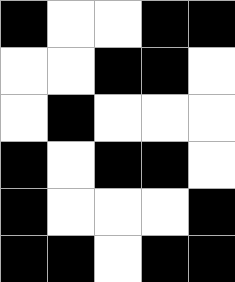[["black", "white", "white", "black", "black"], ["white", "white", "black", "black", "white"], ["white", "black", "white", "white", "white"], ["black", "white", "black", "black", "white"], ["black", "white", "white", "white", "black"], ["black", "black", "white", "black", "black"]]